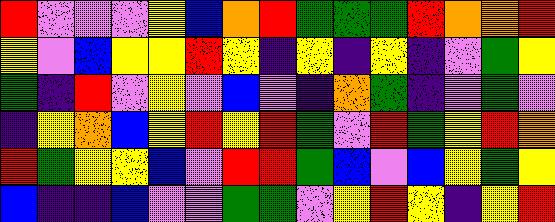[["red", "violet", "violet", "violet", "yellow", "blue", "orange", "red", "green", "green", "green", "red", "orange", "orange", "red"], ["yellow", "violet", "blue", "yellow", "yellow", "red", "yellow", "indigo", "yellow", "indigo", "yellow", "indigo", "violet", "green", "yellow"], ["green", "indigo", "red", "violet", "yellow", "violet", "blue", "violet", "indigo", "orange", "green", "indigo", "violet", "green", "violet"], ["indigo", "yellow", "orange", "blue", "yellow", "red", "yellow", "red", "green", "violet", "red", "green", "yellow", "red", "orange"], ["red", "green", "yellow", "yellow", "blue", "violet", "red", "red", "green", "blue", "violet", "blue", "yellow", "green", "yellow"], ["blue", "indigo", "indigo", "blue", "violet", "violet", "green", "green", "violet", "yellow", "red", "yellow", "indigo", "yellow", "red"]]